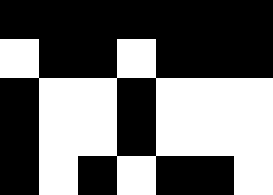[["black", "black", "black", "black", "black", "black", "black"], ["white", "black", "black", "white", "black", "black", "black"], ["black", "white", "white", "black", "white", "white", "white"], ["black", "white", "white", "black", "white", "white", "white"], ["black", "white", "black", "white", "black", "black", "white"]]